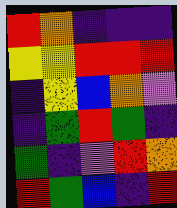[["red", "orange", "indigo", "indigo", "indigo"], ["yellow", "yellow", "red", "red", "red"], ["indigo", "yellow", "blue", "orange", "violet"], ["indigo", "green", "red", "green", "indigo"], ["green", "indigo", "violet", "red", "orange"], ["red", "green", "blue", "indigo", "red"]]